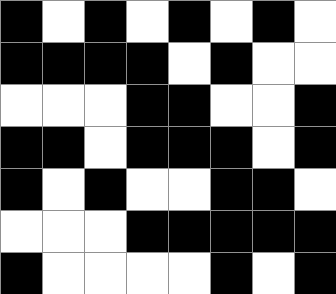[["black", "white", "black", "white", "black", "white", "black", "white"], ["black", "black", "black", "black", "white", "black", "white", "white"], ["white", "white", "white", "black", "black", "white", "white", "black"], ["black", "black", "white", "black", "black", "black", "white", "black"], ["black", "white", "black", "white", "white", "black", "black", "white"], ["white", "white", "white", "black", "black", "black", "black", "black"], ["black", "white", "white", "white", "white", "black", "white", "black"]]